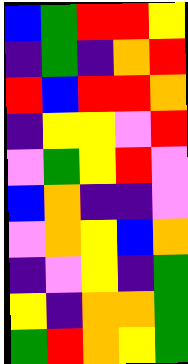[["blue", "green", "red", "red", "yellow"], ["indigo", "green", "indigo", "orange", "red"], ["red", "blue", "red", "red", "orange"], ["indigo", "yellow", "yellow", "violet", "red"], ["violet", "green", "yellow", "red", "violet"], ["blue", "orange", "indigo", "indigo", "violet"], ["violet", "orange", "yellow", "blue", "orange"], ["indigo", "violet", "yellow", "indigo", "green"], ["yellow", "indigo", "orange", "orange", "green"], ["green", "red", "orange", "yellow", "green"]]